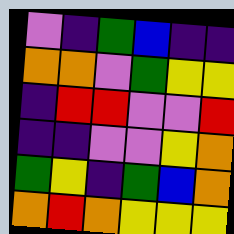[["violet", "indigo", "green", "blue", "indigo", "indigo"], ["orange", "orange", "violet", "green", "yellow", "yellow"], ["indigo", "red", "red", "violet", "violet", "red"], ["indigo", "indigo", "violet", "violet", "yellow", "orange"], ["green", "yellow", "indigo", "green", "blue", "orange"], ["orange", "red", "orange", "yellow", "yellow", "yellow"]]